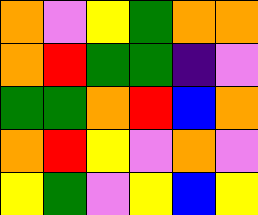[["orange", "violet", "yellow", "green", "orange", "orange"], ["orange", "red", "green", "green", "indigo", "violet"], ["green", "green", "orange", "red", "blue", "orange"], ["orange", "red", "yellow", "violet", "orange", "violet"], ["yellow", "green", "violet", "yellow", "blue", "yellow"]]